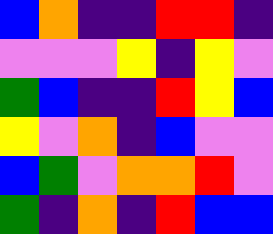[["blue", "orange", "indigo", "indigo", "red", "red", "indigo"], ["violet", "violet", "violet", "yellow", "indigo", "yellow", "violet"], ["green", "blue", "indigo", "indigo", "red", "yellow", "blue"], ["yellow", "violet", "orange", "indigo", "blue", "violet", "violet"], ["blue", "green", "violet", "orange", "orange", "red", "violet"], ["green", "indigo", "orange", "indigo", "red", "blue", "blue"]]